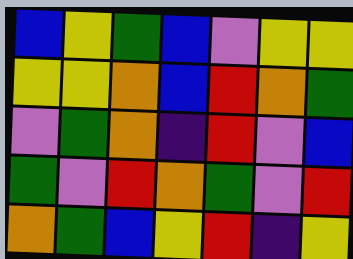[["blue", "yellow", "green", "blue", "violet", "yellow", "yellow"], ["yellow", "yellow", "orange", "blue", "red", "orange", "green"], ["violet", "green", "orange", "indigo", "red", "violet", "blue"], ["green", "violet", "red", "orange", "green", "violet", "red"], ["orange", "green", "blue", "yellow", "red", "indigo", "yellow"]]